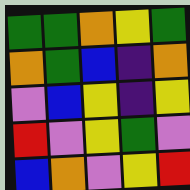[["green", "green", "orange", "yellow", "green"], ["orange", "green", "blue", "indigo", "orange"], ["violet", "blue", "yellow", "indigo", "yellow"], ["red", "violet", "yellow", "green", "violet"], ["blue", "orange", "violet", "yellow", "red"]]